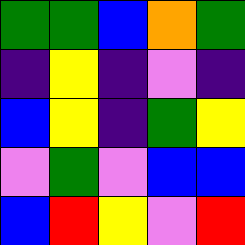[["green", "green", "blue", "orange", "green"], ["indigo", "yellow", "indigo", "violet", "indigo"], ["blue", "yellow", "indigo", "green", "yellow"], ["violet", "green", "violet", "blue", "blue"], ["blue", "red", "yellow", "violet", "red"]]